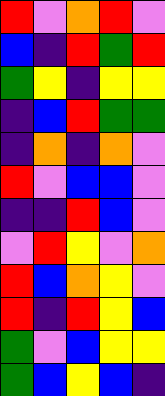[["red", "violet", "orange", "red", "violet"], ["blue", "indigo", "red", "green", "red"], ["green", "yellow", "indigo", "yellow", "yellow"], ["indigo", "blue", "red", "green", "green"], ["indigo", "orange", "indigo", "orange", "violet"], ["red", "violet", "blue", "blue", "violet"], ["indigo", "indigo", "red", "blue", "violet"], ["violet", "red", "yellow", "violet", "orange"], ["red", "blue", "orange", "yellow", "violet"], ["red", "indigo", "red", "yellow", "blue"], ["green", "violet", "blue", "yellow", "yellow"], ["green", "blue", "yellow", "blue", "indigo"]]